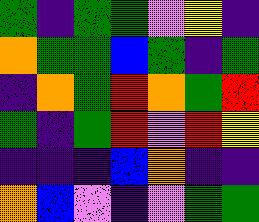[["green", "indigo", "green", "green", "violet", "yellow", "indigo"], ["orange", "green", "green", "blue", "green", "indigo", "green"], ["indigo", "orange", "green", "red", "orange", "green", "red"], ["green", "indigo", "green", "red", "violet", "red", "yellow"], ["indigo", "indigo", "indigo", "blue", "orange", "indigo", "indigo"], ["orange", "blue", "violet", "indigo", "violet", "green", "green"]]